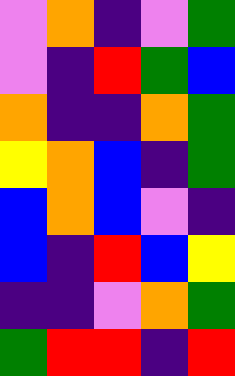[["violet", "orange", "indigo", "violet", "green"], ["violet", "indigo", "red", "green", "blue"], ["orange", "indigo", "indigo", "orange", "green"], ["yellow", "orange", "blue", "indigo", "green"], ["blue", "orange", "blue", "violet", "indigo"], ["blue", "indigo", "red", "blue", "yellow"], ["indigo", "indigo", "violet", "orange", "green"], ["green", "red", "red", "indigo", "red"]]